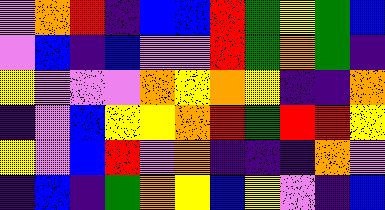[["violet", "orange", "red", "indigo", "blue", "blue", "red", "green", "yellow", "green", "blue"], ["violet", "blue", "indigo", "blue", "violet", "violet", "red", "green", "orange", "green", "indigo"], ["yellow", "violet", "violet", "violet", "orange", "yellow", "orange", "yellow", "indigo", "indigo", "orange"], ["indigo", "violet", "blue", "yellow", "yellow", "orange", "red", "green", "red", "red", "yellow"], ["yellow", "violet", "blue", "red", "violet", "orange", "indigo", "indigo", "indigo", "orange", "violet"], ["indigo", "blue", "indigo", "green", "orange", "yellow", "blue", "yellow", "violet", "indigo", "blue"]]